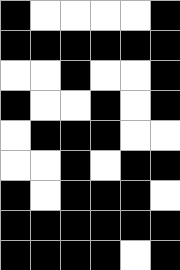[["black", "white", "white", "white", "white", "black"], ["black", "black", "black", "black", "black", "black"], ["white", "white", "black", "white", "white", "black"], ["black", "white", "white", "black", "white", "black"], ["white", "black", "black", "black", "white", "white"], ["white", "white", "black", "white", "black", "black"], ["black", "white", "black", "black", "black", "white"], ["black", "black", "black", "black", "black", "black"], ["black", "black", "black", "black", "white", "black"]]